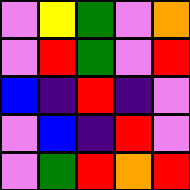[["violet", "yellow", "green", "violet", "orange"], ["violet", "red", "green", "violet", "red"], ["blue", "indigo", "red", "indigo", "violet"], ["violet", "blue", "indigo", "red", "violet"], ["violet", "green", "red", "orange", "red"]]